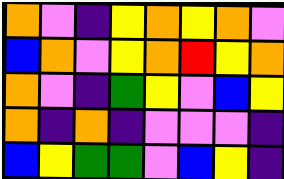[["orange", "violet", "indigo", "yellow", "orange", "yellow", "orange", "violet"], ["blue", "orange", "violet", "yellow", "orange", "red", "yellow", "orange"], ["orange", "violet", "indigo", "green", "yellow", "violet", "blue", "yellow"], ["orange", "indigo", "orange", "indigo", "violet", "violet", "violet", "indigo"], ["blue", "yellow", "green", "green", "violet", "blue", "yellow", "indigo"]]